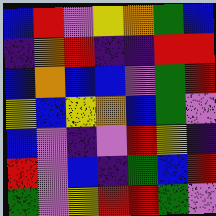[["blue", "red", "violet", "yellow", "orange", "green", "blue"], ["indigo", "orange", "red", "indigo", "indigo", "red", "red"], ["blue", "orange", "blue", "blue", "violet", "green", "red"], ["yellow", "blue", "yellow", "orange", "blue", "green", "violet"], ["blue", "violet", "indigo", "violet", "red", "yellow", "indigo"], ["red", "violet", "blue", "indigo", "green", "blue", "red"], ["green", "violet", "yellow", "red", "red", "green", "violet"]]